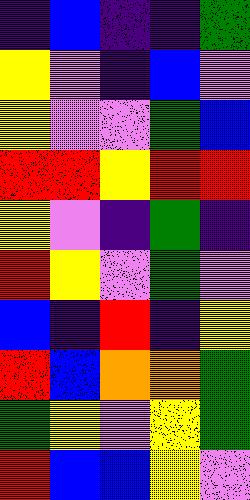[["indigo", "blue", "indigo", "indigo", "green"], ["yellow", "violet", "indigo", "blue", "violet"], ["yellow", "violet", "violet", "green", "blue"], ["red", "red", "yellow", "red", "red"], ["yellow", "violet", "indigo", "green", "indigo"], ["red", "yellow", "violet", "green", "violet"], ["blue", "indigo", "red", "indigo", "yellow"], ["red", "blue", "orange", "orange", "green"], ["green", "yellow", "violet", "yellow", "green"], ["red", "blue", "blue", "yellow", "violet"]]